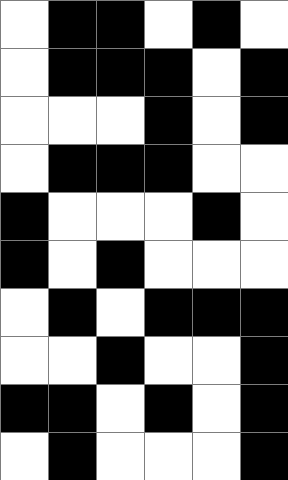[["white", "black", "black", "white", "black", "white"], ["white", "black", "black", "black", "white", "black"], ["white", "white", "white", "black", "white", "black"], ["white", "black", "black", "black", "white", "white"], ["black", "white", "white", "white", "black", "white"], ["black", "white", "black", "white", "white", "white"], ["white", "black", "white", "black", "black", "black"], ["white", "white", "black", "white", "white", "black"], ["black", "black", "white", "black", "white", "black"], ["white", "black", "white", "white", "white", "black"]]